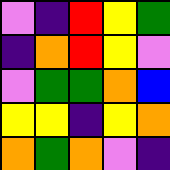[["violet", "indigo", "red", "yellow", "green"], ["indigo", "orange", "red", "yellow", "violet"], ["violet", "green", "green", "orange", "blue"], ["yellow", "yellow", "indigo", "yellow", "orange"], ["orange", "green", "orange", "violet", "indigo"]]